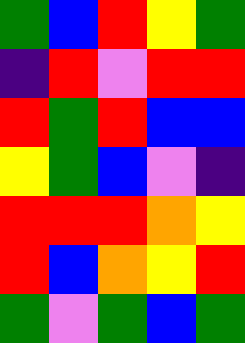[["green", "blue", "red", "yellow", "green"], ["indigo", "red", "violet", "red", "red"], ["red", "green", "red", "blue", "blue"], ["yellow", "green", "blue", "violet", "indigo"], ["red", "red", "red", "orange", "yellow"], ["red", "blue", "orange", "yellow", "red"], ["green", "violet", "green", "blue", "green"]]